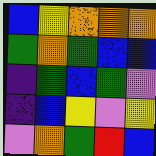[["blue", "yellow", "orange", "orange", "orange"], ["green", "orange", "green", "blue", "blue"], ["indigo", "green", "blue", "green", "violet"], ["indigo", "blue", "yellow", "violet", "yellow"], ["violet", "orange", "green", "red", "blue"]]